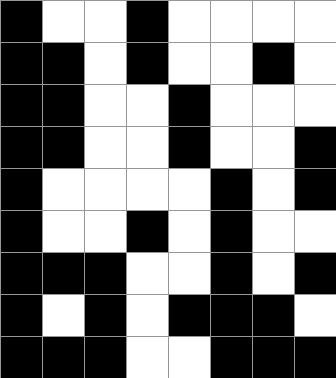[["black", "white", "white", "black", "white", "white", "white", "white"], ["black", "black", "white", "black", "white", "white", "black", "white"], ["black", "black", "white", "white", "black", "white", "white", "white"], ["black", "black", "white", "white", "black", "white", "white", "black"], ["black", "white", "white", "white", "white", "black", "white", "black"], ["black", "white", "white", "black", "white", "black", "white", "white"], ["black", "black", "black", "white", "white", "black", "white", "black"], ["black", "white", "black", "white", "black", "black", "black", "white"], ["black", "black", "black", "white", "white", "black", "black", "black"]]